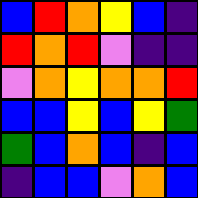[["blue", "red", "orange", "yellow", "blue", "indigo"], ["red", "orange", "red", "violet", "indigo", "indigo"], ["violet", "orange", "yellow", "orange", "orange", "red"], ["blue", "blue", "yellow", "blue", "yellow", "green"], ["green", "blue", "orange", "blue", "indigo", "blue"], ["indigo", "blue", "blue", "violet", "orange", "blue"]]